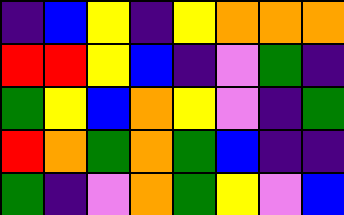[["indigo", "blue", "yellow", "indigo", "yellow", "orange", "orange", "orange"], ["red", "red", "yellow", "blue", "indigo", "violet", "green", "indigo"], ["green", "yellow", "blue", "orange", "yellow", "violet", "indigo", "green"], ["red", "orange", "green", "orange", "green", "blue", "indigo", "indigo"], ["green", "indigo", "violet", "orange", "green", "yellow", "violet", "blue"]]